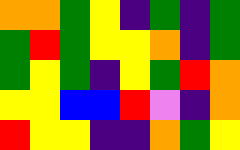[["orange", "orange", "green", "yellow", "indigo", "green", "indigo", "green"], ["green", "red", "green", "yellow", "yellow", "orange", "indigo", "green"], ["green", "yellow", "green", "indigo", "yellow", "green", "red", "orange"], ["yellow", "yellow", "blue", "blue", "red", "violet", "indigo", "orange"], ["red", "yellow", "yellow", "indigo", "indigo", "orange", "green", "yellow"]]